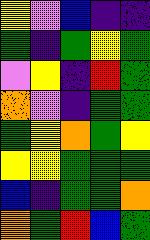[["yellow", "violet", "blue", "indigo", "indigo"], ["green", "indigo", "green", "yellow", "green"], ["violet", "yellow", "indigo", "red", "green"], ["orange", "violet", "indigo", "green", "green"], ["green", "yellow", "orange", "green", "yellow"], ["yellow", "yellow", "green", "green", "green"], ["blue", "indigo", "green", "green", "orange"], ["orange", "green", "red", "blue", "green"]]